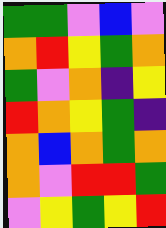[["green", "green", "violet", "blue", "violet"], ["orange", "red", "yellow", "green", "orange"], ["green", "violet", "orange", "indigo", "yellow"], ["red", "orange", "yellow", "green", "indigo"], ["orange", "blue", "orange", "green", "orange"], ["orange", "violet", "red", "red", "green"], ["violet", "yellow", "green", "yellow", "red"]]